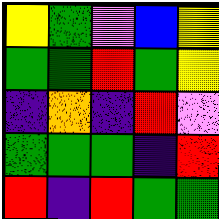[["yellow", "green", "violet", "blue", "yellow"], ["green", "green", "red", "green", "yellow"], ["indigo", "orange", "indigo", "red", "violet"], ["green", "green", "green", "indigo", "red"], ["red", "indigo", "red", "green", "green"]]